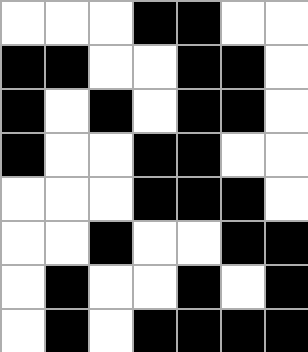[["white", "white", "white", "black", "black", "white", "white"], ["black", "black", "white", "white", "black", "black", "white"], ["black", "white", "black", "white", "black", "black", "white"], ["black", "white", "white", "black", "black", "white", "white"], ["white", "white", "white", "black", "black", "black", "white"], ["white", "white", "black", "white", "white", "black", "black"], ["white", "black", "white", "white", "black", "white", "black"], ["white", "black", "white", "black", "black", "black", "black"]]